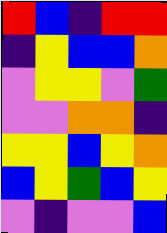[["red", "blue", "indigo", "red", "red"], ["indigo", "yellow", "blue", "blue", "orange"], ["violet", "yellow", "yellow", "violet", "green"], ["violet", "violet", "orange", "orange", "indigo"], ["yellow", "yellow", "blue", "yellow", "orange"], ["blue", "yellow", "green", "blue", "yellow"], ["violet", "indigo", "violet", "violet", "blue"]]